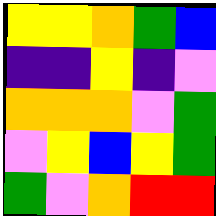[["yellow", "yellow", "orange", "green", "blue"], ["indigo", "indigo", "yellow", "indigo", "violet"], ["orange", "orange", "orange", "violet", "green"], ["violet", "yellow", "blue", "yellow", "green"], ["green", "violet", "orange", "red", "red"]]